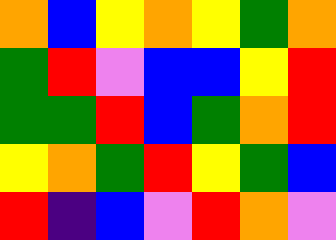[["orange", "blue", "yellow", "orange", "yellow", "green", "orange"], ["green", "red", "violet", "blue", "blue", "yellow", "red"], ["green", "green", "red", "blue", "green", "orange", "red"], ["yellow", "orange", "green", "red", "yellow", "green", "blue"], ["red", "indigo", "blue", "violet", "red", "orange", "violet"]]